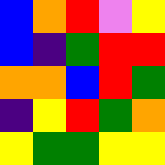[["blue", "orange", "red", "violet", "yellow"], ["blue", "indigo", "green", "red", "red"], ["orange", "orange", "blue", "red", "green"], ["indigo", "yellow", "red", "green", "orange"], ["yellow", "green", "green", "yellow", "yellow"]]